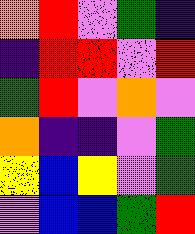[["orange", "red", "violet", "green", "indigo"], ["indigo", "red", "red", "violet", "red"], ["green", "red", "violet", "orange", "violet"], ["orange", "indigo", "indigo", "violet", "green"], ["yellow", "blue", "yellow", "violet", "green"], ["violet", "blue", "blue", "green", "red"]]